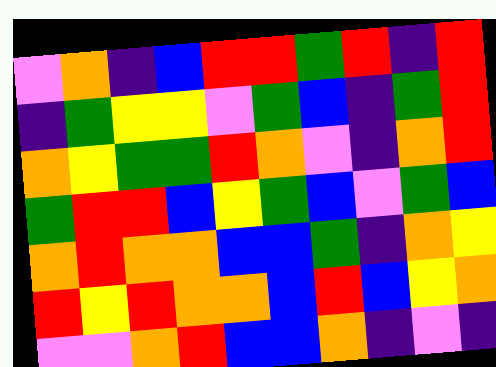[["violet", "orange", "indigo", "blue", "red", "red", "green", "red", "indigo", "red"], ["indigo", "green", "yellow", "yellow", "violet", "green", "blue", "indigo", "green", "red"], ["orange", "yellow", "green", "green", "red", "orange", "violet", "indigo", "orange", "red"], ["green", "red", "red", "blue", "yellow", "green", "blue", "violet", "green", "blue"], ["orange", "red", "orange", "orange", "blue", "blue", "green", "indigo", "orange", "yellow"], ["red", "yellow", "red", "orange", "orange", "blue", "red", "blue", "yellow", "orange"], ["violet", "violet", "orange", "red", "blue", "blue", "orange", "indigo", "violet", "indigo"]]